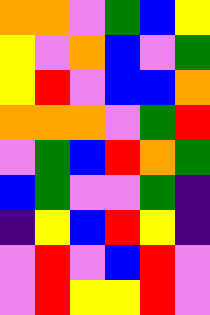[["orange", "orange", "violet", "green", "blue", "yellow"], ["yellow", "violet", "orange", "blue", "violet", "green"], ["yellow", "red", "violet", "blue", "blue", "orange"], ["orange", "orange", "orange", "violet", "green", "red"], ["violet", "green", "blue", "red", "orange", "green"], ["blue", "green", "violet", "violet", "green", "indigo"], ["indigo", "yellow", "blue", "red", "yellow", "indigo"], ["violet", "red", "violet", "blue", "red", "violet"], ["violet", "red", "yellow", "yellow", "red", "violet"]]